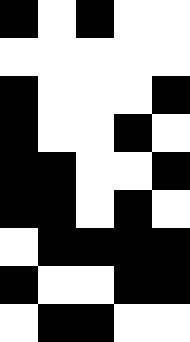[["black", "white", "black", "white", "white"], ["white", "white", "white", "white", "white"], ["black", "white", "white", "white", "black"], ["black", "white", "white", "black", "white"], ["black", "black", "white", "white", "black"], ["black", "black", "white", "black", "white"], ["white", "black", "black", "black", "black"], ["black", "white", "white", "black", "black"], ["white", "black", "black", "white", "white"]]